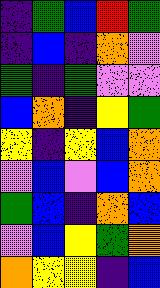[["indigo", "green", "blue", "red", "green"], ["indigo", "blue", "indigo", "orange", "violet"], ["green", "indigo", "green", "violet", "violet"], ["blue", "orange", "indigo", "yellow", "green"], ["yellow", "indigo", "yellow", "blue", "orange"], ["violet", "blue", "violet", "blue", "orange"], ["green", "blue", "indigo", "orange", "blue"], ["violet", "blue", "yellow", "green", "orange"], ["orange", "yellow", "yellow", "indigo", "blue"]]